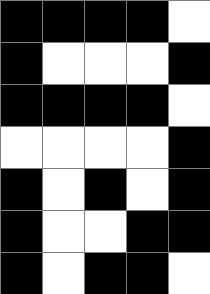[["black", "black", "black", "black", "white"], ["black", "white", "white", "white", "black"], ["black", "black", "black", "black", "white"], ["white", "white", "white", "white", "black"], ["black", "white", "black", "white", "black"], ["black", "white", "white", "black", "black"], ["black", "white", "black", "black", "white"]]